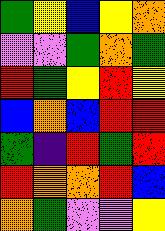[["green", "yellow", "blue", "yellow", "orange"], ["violet", "violet", "green", "orange", "green"], ["red", "green", "yellow", "red", "yellow"], ["blue", "orange", "blue", "red", "red"], ["green", "indigo", "red", "green", "red"], ["red", "orange", "orange", "red", "blue"], ["orange", "green", "violet", "violet", "yellow"]]